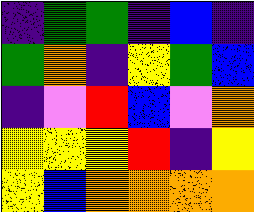[["indigo", "green", "green", "indigo", "blue", "indigo"], ["green", "orange", "indigo", "yellow", "green", "blue"], ["indigo", "violet", "red", "blue", "violet", "orange"], ["yellow", "yellow", "yellow", "red", "indigo", "yellow"], ["yellow", "blue", "orange", "orange", "orange", "orange"]]